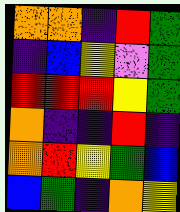[["orange", "orange", "indigo", "red", "green"], ["indigo", "blue", "yellow", "violet", "green"], ["red", "red", "red", "yellow", "green"], ["orange", "indigo", "indigo", "red", "indigo"], ["orange", "red", "yellow", "green", "blue"], ["blue", "green", "indigo", "orange", "yellow"]]